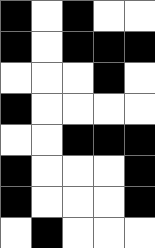[["black", "white", "black", "white", "white"], ["black", "white", "black", "black", "black"], ["white", "white", "white", "black", "white"], ["black", "white", "white", "white", "white"], ["white", "white", "black", "black", "black"], ["black", "white", "white", "white", "black"], ["black", "white", "white", "white", "black"], ["white", "black", "white", "white", "white"]]